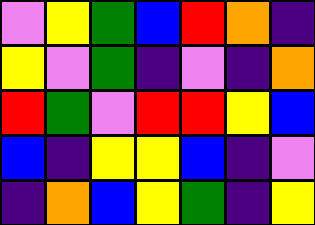[["violet", "yellow", "green", "blue", "red", "orange", "indigo"], ["yellow", "violet", "green", "indigo", "violet", "indigo", "orange"], ["red", "green", "violet", "red", "red", "yellow", "blue"], ["blue", "indigo", "yellow", "yellow", "blue", "indigo", "violet"], ["indigo", "orange", "blue", "yellow", "green", "indigo", "yellow"]]